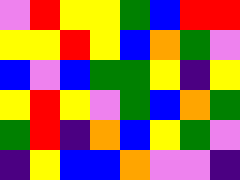[["violet", "red", "yellow", "yellow", "green", "blue", "red", "red"], ["yellow", "yellow", "red", "yellow", "blue", "orange", "green", "violet"], ["blue", "violet", "blue", "green", "green", "yellow", "indigo", "yellow"], ["yellow", "red", "yellow", "violet", "green", "blue", "orange", "green"], ["green", "red", "indigo", "orange", "blue", "yellow", "green", "violet"], ["indigo", "yellow", "blue", "blue", "orange", "violet", "violet", "indigo"]]